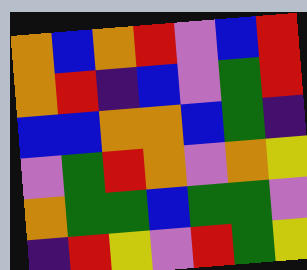[["orange", "blue", "orange", "red", "violet", "blue", "red"], ["orange", "red", "indigo", "blue", "violet", "green", "red"], ["blue", "blue", "orange", "orange", "blue", "green", "indigo"], ["violet", "green", "red", "orange", "violet", "orange", "yellow"], ["orange", "green", "green", "blue", "green", "green", "violet"], ["indigo", "red", "yellow", "violet", "red", "green", "yellow"]]